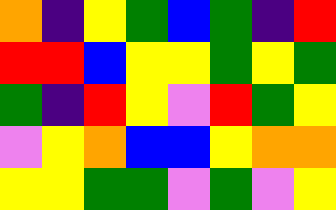[["orange", "indigo", "yellow", "green", "blue", "green", "indigo", "red"], ["red", "red", "blue", "yellow", "yellow", "green", "yellow", "green"], ["green", "indigo", "red", "yellow", "violet", "red", "green", "yellow"], ["violet", "yellow", "orange", "blue", "blue", "yellow", "orange", "orange"], ["yellow", "yellow", "green", "green", "violet", "green", "violet", "yellow"]]